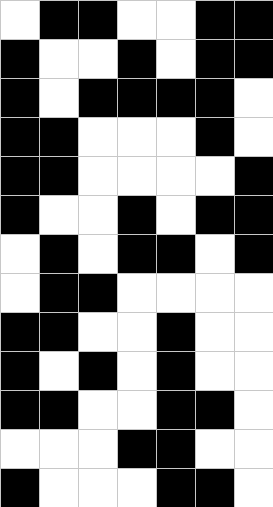[["white", "black", "black", "white", "white", "black", "black"], ["black", "white", "white", "black", "white", "black", "black"], ["black", "white", "black", "black", "black", "black", "white"], ["black", "black", "white", "white", "white", "black", "white"], ["black", "black", "white", "white", "white", "white", "black"], ["black", "white", "white", "black", "white", "black", "black"], ["white", "black", "white", "black", "black", "white", "black"], ["white", "black", "black", "white", "white", "white", "white"], ["black", "black", "white", "white", "black", "white", "white"], ["black", "white", "black", "white", "black", "white", "white"], ["black", "black", "white", "white", "black", "black", "white"], ["white", "white", "white", "black", "black", "white", "white"], ["black", "white", "white", "white", "black", "black", "white"]]